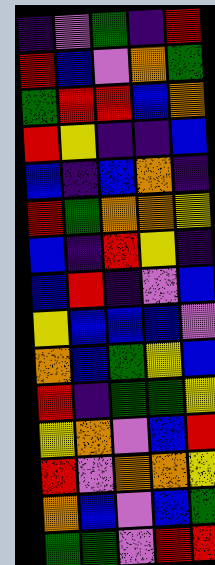[["indigo", "violet", "green", "indigo", "red"], ["red", "blue", "violet", "orange", "green"], ["green", "red", "red", "blue", "orange"], ["red", "yellow", "indigo", "indigo", "blue"], ["blue", "indigo", "blue", "orange", "indigo"], ["red", "green", "orange", "orange", "yellow"], ["blue", "indigo", "red", "yellow", "indigo"], ["blue", "red", "indigo", "violet", "blue"], ["yellow", "blue", "blue", "blue", "violet"], ["orange", "blue", "green", "yellow", "blue"], ["red", "indigo", "green", "green", "yellow"], ["yellow", "orange", "violet", "blue", "red"], ["red", "violet", "orange", "orange", "yellow"], ["orange", "blue", "violet", "blue", "green"], ["green", "green", "violet", "red", "red"]]